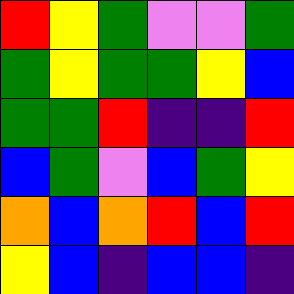[["red", "yellow", "green", "violet", "violet", "green"], ["green", "yellow", "green", "green", "yellow", "blue"], ["green", "green", "red", "indigo", "indigo", "red"], ["blue", "green", "violet", "blue", "green", "yellow"], ["orange", "blue", "orange", "red", "blue", "red"], ["yellow", "blue", "indigo", "blue", "blue", "indigo"]]